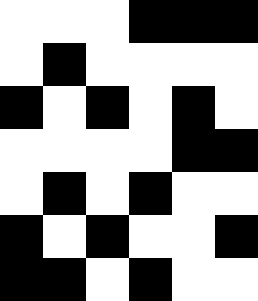[["white", "white", "white", "black", "black", "black"], ["white", "black", "white", "white", "white", "white"], ["black", "white", "black", "white", "black", "white"], ["white", "white", "white", "white", "black", "black"], ["white", "black", "white", "black", "white", "white"], ["black", "white", "black", "white", "white", "black"], ["black", "black", "white", "black", "white", "white"]]